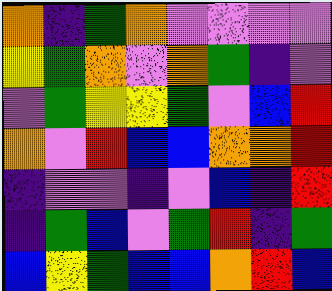[["orange", "indigo", "green", "orange", "violet", "violet", "violet", "violet"], ["yellow", "green", "orange", "violet", "orange", "green", "indigo", "violet"], ["violet", "green", "yellow", "yellow", "green", "violet", "blue", "red"], ["orange", "violet", "red", "blue", "blue", "orange", "orange", "red"], ["indigo", "violet", "violet", "indigo", "violet", "blue", "indigo", "red"], ["indigo", "green", "blue", "violet", "green", "red", "indigo", "green"], ["blue", "yellow", "green", "blue", "blue", "orange", "red", "blue"]]